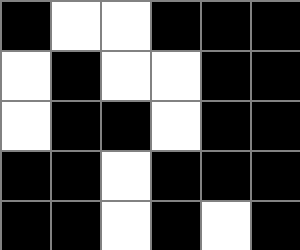[["black", "white", "white", "black", "black", "black"], ["white", "black", "white", "white", "black", "black"], ["white", "black", "black", "white", "black", "black"], ["black", "black", "white", "black", "black", "black"], ["black", "black", "white", "black", "white", "black"]]